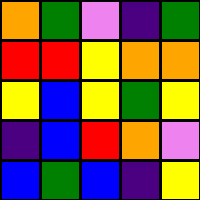[["orange", "green", "violet", "indigo", "green"], ["red", "red", "yellow", "orange", "orange"], ["yellow", "blue", "yellow", "green", "yellow"], ["indigo", "blue", "red", "orange", "violet"], ["blue", "green", "blue", "indigo", "yellow"]]